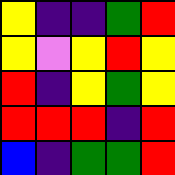[["yellow", "indigo", "indigo", "green", "red"], ["yellow", "violet", "yellow", "red", "yellow"], ["red", "indigo", "yellow", "green", "yellow"], ["red", "red", "red", "indigo", "red"], ["blue", "indigo", "green", "green", "red"]]